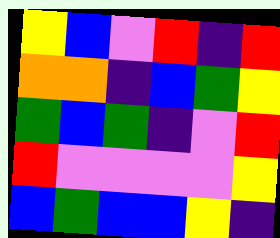[["yellow", "blue", "violet", "red", "indigo", "red"], ["orange", "orange", "indigo", "blue", "green", "yellow"], ["green", "blue", "green", "indigo", "violet", "red"], ["red", "violet", "violet", "violet", "violet", "yellow"], ["blue", "green", "blue", "blue", "yellow", "indigo"]]